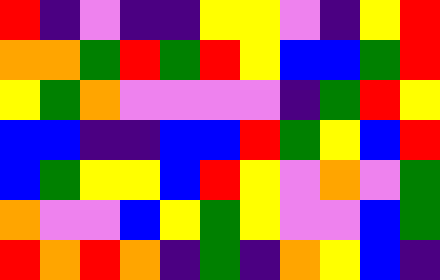[["red", "indigo", "violet", "indigo", "indigo", "yellow", "yellow", "violet", "indigo", "yellow", "red"], ["orange", "orange", "green", "red", "green", "red", "yellow", "blue", "blue", "green", "red"], ["yellow", "green", "orange", "violet", "violet", "violet", "violet", "indigo", "green", "red", "yellow"], ["blue", "blue", "indigo", "indigo", "blue", "blue", "red", "green", "yellow", "blue", "red"], ["blue", "green", "yellow", "yellow", "blue", "red", "yellow", "violet", "orange", "violet", "green"], ["orange", "violet", "violet", "blue", "yellow", "green", "yellow", "violet", "violet", "blue", "green"], ["red", "orange", "red", "orange", "indigo", "green", "indigo", "orange", "yellow", "blue", "indigo"]]